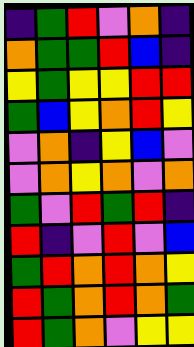[["indigo", "green", "red", "violet", "orange", "indigo"], ["orange", "green", "green", "red", "blue", "indigo"], ["yellow", "green", "yellow", "yellow", "red", "red"], ["green", "blue", "yellow", "orange", "red", "yellow"], ["violet", "orange", "indigo", "yellow", "blue", "violet"], ["violet", "orange", "yellow", "orange", "violet", "orange"], ["green", "violet", "red", "green", "red", "indigo"], ["red", "indigo", "violet", "red", "violet", "blue"], ["green", "red", "orange", "red", "orange", "yellow"], ["red", "green", "orange", "red", "orange", "green"], ["red", "green", "orange", "violet", "yellow", "yellow"]]